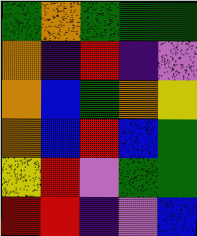[["green", "orange", "green", "green", "green"], ["orange", "indigo", "red", "indigo", "violet"], ["orange", "blue", "green", "orange", "yellow"], ["orange", "blue", "red", "blue", "green"], ["yellow", "red", "violet", "green", "green"], ["red", "red", "indigo", "violet", "blue"]]